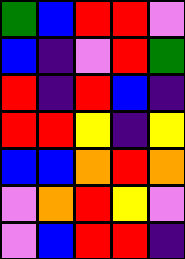[["green", "blue", "red", "red", "violet"], ["blue", "indigo", "violet", "red", "green"], ["red", "indigo", "red", "blue", "indigo"], ["red", "red", "yellow", "indigo", "yellow"], ["blue", "blue", "orange", "red", "orange"], ["violet", "orange", "red", "yellow", "violet"], ["violet", "blue", "red", "red", "indigo"]]